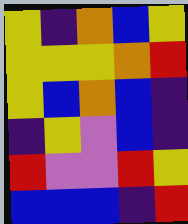[["yellow", "indigo", "orange", "blue", "yellow"], ["yellow", "yellow", "yellow", "orange", "red"], ["yellow", "blue", "orange", "blue", "indigo"], ["indigo", "yellow", "violet", "blue", "indigo"], ["red", "violet", "violet", "red", "yellow"], ["blue", "blue", "blue", "indigo", "red"]]